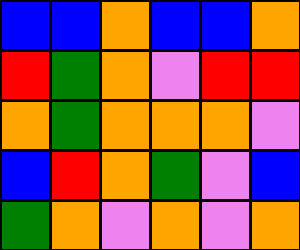[["blue", "blue", "orange", "blue", "blue", "orange"], ["red", "green", "orange", "violet", "red", "red"], ["orange", "green", "orange", "orange", "orange", "violet"], ["blue", "red", "orange", "green", "violet", "blue"], ["green", "orange", "violet", "orange", "violet", "orange"]]